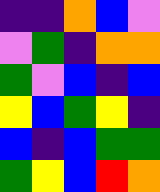[["indigo", "indigo", "orange", "blue", "violet"], ["violet", "green", "indigo", "orange", "orange"], ["green", "violet", "blue", "indigo", "blue"], ["yellow", "blue", "green", "yellow", "indigo"], ["blue", "indigo", "blue", "green", "green"], ["green", "yellow", "blue", "red", "orange"]]